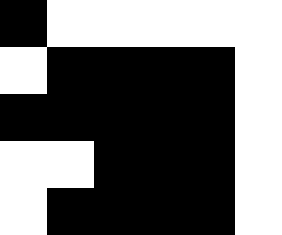[["black", "white", "white", "white", "white", "white"], ["white", "black", "black", "black", "black", "white"], ["black", "black", "black", "black", "black", "white"], ["white", "white", "black", "black", "black", "white"], ["white", "black", "black", "black", "black", "white"]]